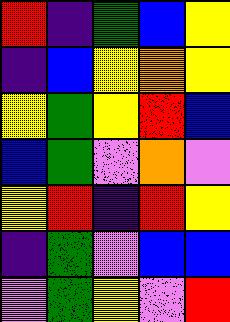[["red", "indigo", "green", "blue", "yellow"], ["indigo", "blue", "yellow", "orange", "yellow"], ["yellow", "green", "yellow", "red", "blue"], ["blue", "green", "violet", "orange", "violet"], ["yellow", "red", "indigo", "red", "yellow"], ["indigo", "green", "violet", "blue", "blue"], ["violet", "green", "yellow", "violet", "red"]]